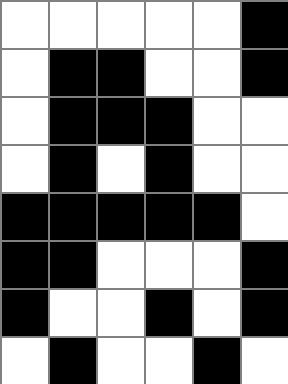[["white", "white", "white", "white", "white", "black"], ["white", "black", "black", "white", "white", "black"], ["white", "black", "black", "black", "white", "white"], ["white", "black", "white", "black", "white", "white"], ["black", "black", "black", "black", "black", "white"], ["black", "black", "white", "white", "white", "black"], ["black", "white", "white", "black", "white", "black"], ["white", "black", "white", "white", "black", "white"]]